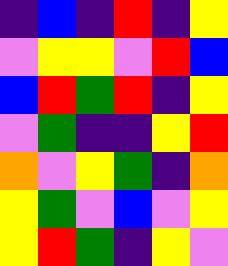[["indigo", "blue", "indigo", "red", "indigo", "yellow"], ["violet", "yellow", "yellow", "violet", "red", "blue"], ["blue", "red", "green", "red", "indigo", "yellow"], ["violet", "green", "indigo", "indigo", "yellow", "red"], ["orange", "violet", "yellow", "green", "indigo", "orange"], ["yellow", "green", "violet", "blue", "violet", "yellow"], ["yellow", "red", "green", "indigo", "yellow", "violet"]]